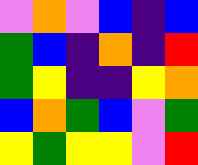[["violet", "orange", "violet", "blue", "indigo", "blue"], ["green", "blue", "indigo", "orange", "indigo", "red"], ["green", "yellow", "indigo", "indigo", "yellow", "orange"], ["blue", "orange", "green", "blue", "violet", "green"], ["yellow", "green", "yellow", "yellow", "violet", "red"]]